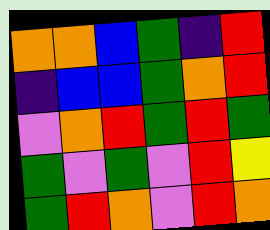[["orange", "orange", "blue", "green", "indigo", "red"], ["indigo", "blue", "blue", "green", "orange", "red"], ["violet", "orange", "red", "green", "red", "green"], ["green", "violet", "green", "violet", "red", "yellow"], ["green", "red", "orange", "violet", "red", "orange"]]